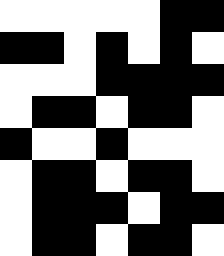[["white", "white", "white", "white", "white", "black", "black"], ["black", "black", "white", "black", "white", "black", "white"], ["white", "white", "white", "black", "black", "black", "black"], ["white", "black", "black", "white", "black", "black", "white"], ["black", "white", "white", "black", "white", "white", "white"], ["white", "black", "black", "white", "black", "black", "white"], ["white", "black", "black", "black", "white", "black", "black"], ["white", "black", "black", "white", "black", "black", "white"]]